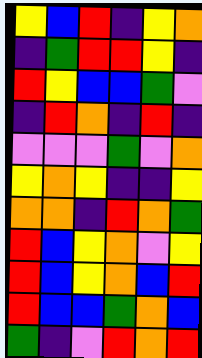[["yellow", "blue", "red", "indigo", "yellow", "orange"], ["indigo", "green", "red", "red", "yellow", "indigo"], ["red", "yellow", "blue", "blue", "green", "violet"], ["indigo", "red", "orange", "indigo", "red", "indigo"], ["violet", "violet", "violet", "green", "violet", "orange"], ["yellow", "orange", "yellow", "indigo", "indigo", "yellow"], ["orange", "orange", "indigo", "red", "orange", "green"], ["red", "blue", "yellow", "orange", "violet", "yellow"], ["red", "blue", "yellow", "orange", "blue", "red"], ["red", "blue", "blue", "green", "orange", "blue"], ["green", "indigo", "violet", "red", "orange", "red"]]